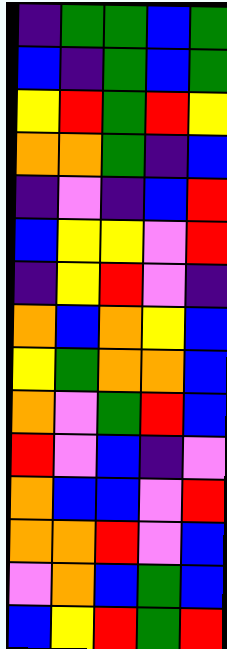[["indigo", "green", "green", "blue", "green"], ["blue", "indigo", "green", "blue", "green"], ["yellow", "red", "green", "red", "yellow"], ["orange", "orange", "green", "indigo", "blue"], ["indigo", "violet", "indigo", "blue", "red"], ["blue", "yellow", "yellow", "violet", "red"], ["indigo", "yellow", "red", "violet", "indigo"], ["orange", "blue", "orange", "yellow", "blue"], ["yellow", "green", "orange", "orange", "blue"], ["orange", "violet", "green", "red", "blue"], ["red", "violet", "blue", "indigo", "violet"], ["orange", "blue", "blue", "violet", "red"], ["orange", "orange", "red", "violet", "blue"], ["violet", "orange", "blue", "green", "blue"], ["blue", "yellow", "red", "green", "red"]]